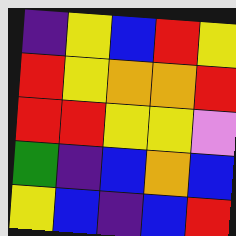[["indigo", "yellow", "blue", "red", "yellow"], ["red", "yellow", "orange", "orange", "red"], ["red", "red", "yellow", "yellow", "violet"], ["green", "indigo", "blue", "orange", "blue"], ["yellow", "blue", "indigo", "blue", "red"]]